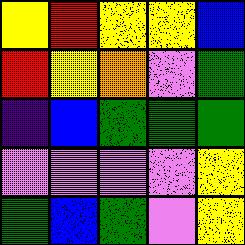[["yellow", "red", "yellow", "yellow", "blue"], ["red", "yellow", "orange", "violet", "green"], ["indigo", "blue", "green", "green", "green"], ["violet", "violet", "violet", "violet", "yellow"], ["green", "blue", "green", "violet", "yellow"]]